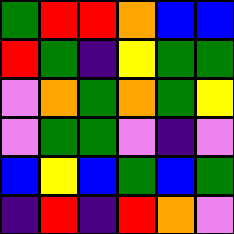[["green", "red", "red", "orange", "blue", "blue"], ["red", "green", "indigo", "yellow", "green", "green"], ["violet", "orange", "green", "orange", "green", "yellow"], ["violet", "green", "green", "violet", "indigo", "violet"], ["blue", "yellow", "blue", "green", "blue", "green"], ["indigo", "red", "indigo", "red", "orange", "violet"]]